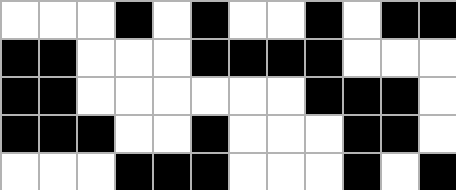[["white", "white", "white", "black", "white", "black", "white", "white", "black", "white", "black", "black"], ["black", "black", "white", "white", "white", "black", "black", "black", "black", "white", "white", "white"], ["black", "black", "white", "white", "white", "white", "white", "white", "black", "black", "black", "white"], ["black", "black", "black", "white", "white", "black", "white", "white", "white", "black", "black", "white"], ["white", "white", "white", "black", "black", "black", "white", "white", "white", "black", "white", "black"]]